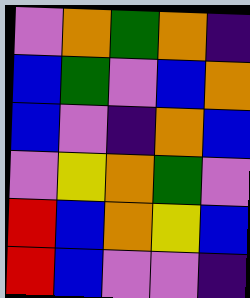[["violet", "orange", "green", "orange", "indigo"], ["blue", "green", "violet", "blue", "orange"], ["blue", "violet", "indigo", "orange", "blue"], ["violet", "yellow", "orange", "green", "violet"], ["red", "blue", "orange", "yellow", "blue"], ["red", "blue", "violet", "violet", "indigo"]]